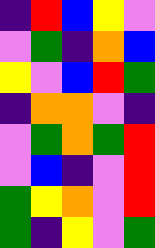[["indigo", "red", "blue", "yellow", "violet"], ["violet", "green", "indigo", "orange", "blue"], ["yellow", "violet", "blue", "red", "green"], ["indigo", "orange", "orange", "violet", "indigo"], ["violet", "green", "orange", "green", "red"], ["violet", "blue", "indigo", "violet", "red"], ["green", "yellow", "orange", "violet", "red"], ["green", "indigo", "yellow", "violet", "green"]]